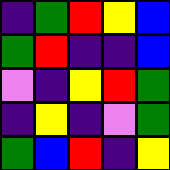[["indigo", "green", "red", "yellow", "blue"], ["green", "red", "indigo", "indigo", "blue"], ["violet", "indigo", "yellow", "red", "green"], ["indigo", "yellow", "indigo", "violet", "green"], ["green", "blue", "red", "indigo", "yellow"]]